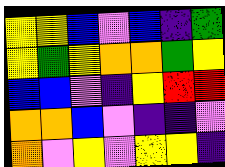[["yellow", "yellow", "blue", "violet", "blue", "indigo", "green"], ["yellow", "green", "yellow", "orange", "orange", "green", "yellow"], ["blue", "blue", "violet", "indigo", "yellow", "red", "red"], ["orange", "orange", "blue", "violet", "indigo", "indigo", "violet"], ["orange", "violet", "yellow", "violet", "yellow", "yellow", "indigo"]]